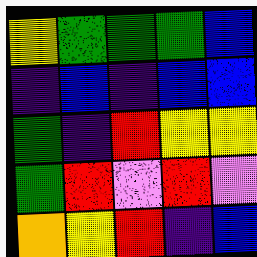[["yellow", "green", "green", "green", "blue"], ["indigo", "blue", "indigo", "blue", "blue"], ["green", "indigo", "red", "yellow", "yellow"], ["green", "red", "violet", "red", "violet"], ["orange", "yellow", "red", "indigo", "blue"]]